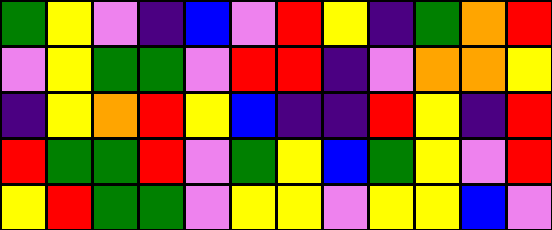[["green", "yellow", "violet", "indigo", "blue", "violet", "red", "yellow", "indigo", "green", "orange", "red"], ["violet", "yellow", "green", "green", "violet", "red", "red", "indigo", "violet", "orange", "orange", "yellow"], ["indigo", "yellow", "orange", "red", "yellow", "blue", "indigo", "indigo", "red", "yellow", "indigo", "red"], ["red", "green", "green", "red", "violet", "green", "yellow", "blue", "green", "yellow", "violet", "red"], ["yellow", "red", "green", "green", "violet", "yellow", "yellow", "violet", "yellow", "yellow", "blue", "violet"]]